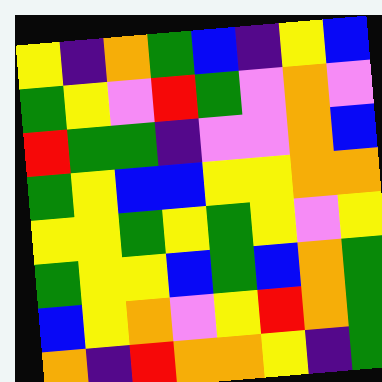[["yellow", "indigo", "orange", "green", "blue", "indigo", "yellow", "blue"], ["green", "yellow", "violet", "red", "green", "violet", "orange", "violet"], ["red", "green", "green", "indigo", "violet", "violet", "orange", "blue"], ["green", "yellow", "blue", "blue", "yellow", "yellow", "orange", "orange"], ["yellow", "yellow", "green", "yellow", "green", "yellow", "violet", "yellow"], ["green", "yellow", "yellow", "blue", "green", "blue", "orange", "green"], ["blue", "yellow", "orange", "violet", "yellow", "red", "orange", "green"], ["orange", "indigo", "red", "orange", "orange", "yellow", "indigo", "green"]]